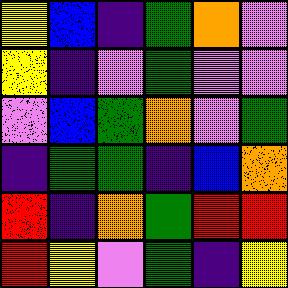[["yellow", "blue", "indigo", "green", "orange", "violet"], ["yellow", "indigo", "violet", "green", "violet", "violet"], ["violet", "blue", "green", "orange", "violet", "green"], ["indigo", "green", "green", "indigo", "blue", "orange"], ["red", "indigo", "orange", "green", "red", "red"], ["red", "yellow", "violet", "green", "indigo", "yellow"]]